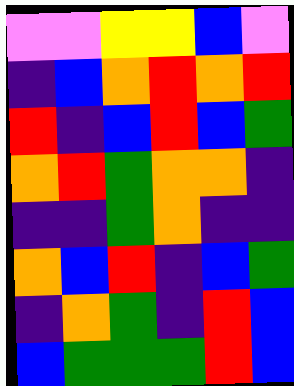[["violet", "violet", "yellow", "yellow", "blue", "violet"], ["indigo", "blue", "orange", "red", "orange", "red"], ["red", "indigo", "blue", "red", "blue", "green"], ["orange", "red", "green", "orange", "orange", "indigo"], ["indigo", "indigo", "green", "orange", "indigo", "indigo"], ["orange", "blue", "red", "indigo", "blue", "green"], ["indigo", "orange", "green", "indigo", "red", "blue"], ["blue", "green", "green", "green", "red", "blue"]]